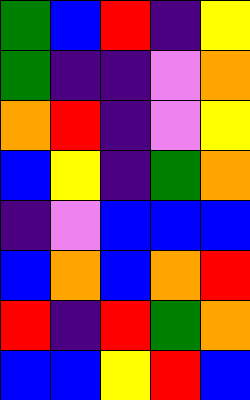[["green", "blue", "red", "indigo", "yellow"], ["green", "indigo", "indigo", "violet", "orange"], ["orange", "red", "indigo", "violet", "yellow"], ["blue", "yellow", "indigo", "green", "orange"], ["indigo", "violet", "blue", "blue", "blue"], ["blue", "orange", "blue", "orange", "red"], ["red", "indigo", "red", "green", "orange"], ["blue", "blue", "yellow", "red", "blue"]]